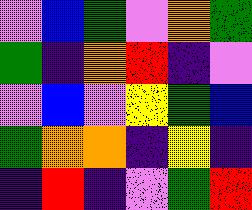[["violet", "blue", "green", "violet", "orange", "green"], ["green", "indigo", "orange", "red", "indigo", "violet"], ["violet", "blue", "violet", "yellow", "green", "blue"], ["green", "orange", "orange", "indigo", "yellow", "indigo"], ["indigo", "red", "indigo", "violet", "green", "red"]]